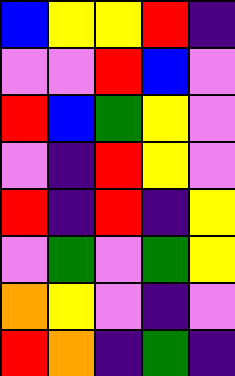[["blue", "yellow", "yellow", "red", "indigo"], ["violet", "violet", "red", "blue", "violet"], ["red", "blue", "green", "yellow", "violet"], ["violet", "indigo", "red", "yellow", "violet"], ["red", "indigo", "red", "indigo", "yellow"], ["violet", "green", "violet", "green", "yellow"], ["orange", "yellow", "violet", "indigo", "violet"], ["red", "orange", "indigo", "green", "indigo"]]